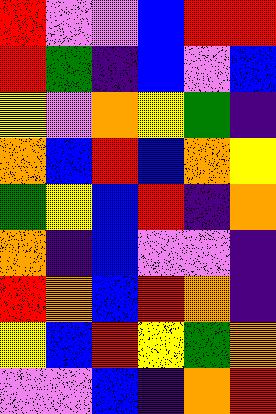[["red", "violet", "violet", "blue", "red", "red"], ["red", "green", "indigo", "blue", "violet", "blue"], ["yellow", "violet", "orange", "yellow", "green", "indigo"], ["orange", "blue", "red", "blue", "orange", "yellow"], ["green", "yellow", "blue", "red", "indigo", "orange"], ["orange", "indigo", "blue", "violet", "violet", "indigo"], ["red", "orange", "blue", "red", "orange", "indigo"], ["yellow", "blue", "red", "yellow", "green", "orange"], ["violet", "violet", "blue", "indigo", "orange", "red"]]